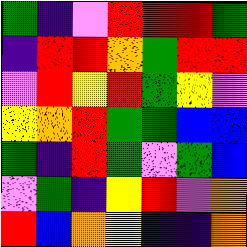[["green", "indigo", "violet", "red", "red", "red", "green"], ["indigo", "red", "red", "orange", "green", "red", "red"], ["violet", "red", "yellow", "red", "green", "yellow", "violet"], ["yellow", "orange", "red", "green", "green", "blue", "blue"], ["green", "indigo", "red", "green", "violet", "green", "blue"], ["violet", "green", "indigo", "yellow", "red", "violet", "orange"], ["red", "blue", "orange", "yellow", "indigo", "indigo", "orange"]]